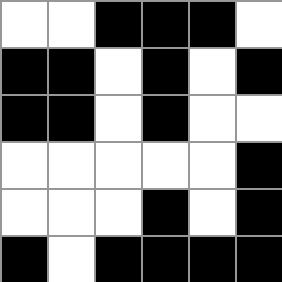[["white", "white", "black", "black", "black", "white"], ["black", "black", "white", "black", "white", "black"], ["black", "black", "white", "black", "white", "white"], ["white", "white", "white", "white", "white", "black"], ["white", "white", "white", "black", "white", "black"], ["black", "white", "black", "black", "black", "black"]]